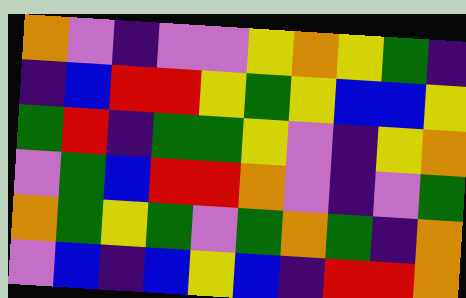[["orange", "violet", "indigo", "violet", "violet", "yellow", "orange", "yellow", "green", "indigo"], ["indigo", "blue", "red", "red", "yellow", "green", "yellow", "blue", "blue", "yellow"], ["green", "red", "indigo", "green", "green", "yellow", "violet", "indigo", "yellow", "orange"], ["violet", "green", "blue", "red", "red", "orange", "violet", "indigo", "violet", "green"], ["orange", "green", "yellow", "green", "violet", "green", "orange", "green", "indigo", "orange"], ["violet", "blue", "indigo", "blue", "yellow", "blue", "indigo", "red", "red", "orange"]]